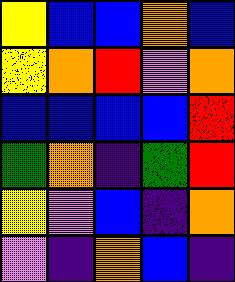[["yellow", "blue", "blue", "orange", "blue"], ["yellow", "orange", "red", "violet", "orange"], ["blue", "blue", "blue", "blue", "red"], ["green", "orange", "indigo", "green", "red"], ["yellow", "violet", "blue", "indigo", "orange"], ["violet", "indigo", "orange", "blue", "indigo"]]